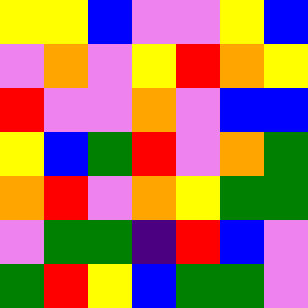[["yellow", "yellow", "blue", "violet", "violet", "yellow", "blue"], ["violet", "orange", "violet", "yellow", "red", "orange", "yellow"], ["red", "violet", "violet", "orange", "violet", "blue", "blue"], ["yellow", "blue", "green", "red", "violet", "orange", "green"], ["orange", "red", "violet", "orange", "yellow", "green", "green"], ["violet", "green", "green", "indigo", "red", "blue", "violet"], ["green", "red", "yellow", "blue", "green", "green", "violet"]]